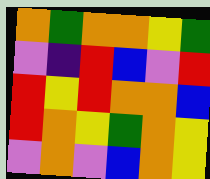[["orange", "green", "orange", "orange", "yellow", "green"], ["violet", "indigo", "red", "blue", "violet", "red"], ["red", "yellow", "red", "orange", "orange", "blue"], ["red", "orange", "yellow", "green", "orange", "yellow"], ["violet", "orange", "violet", "blue", "orange", "yellow"]]